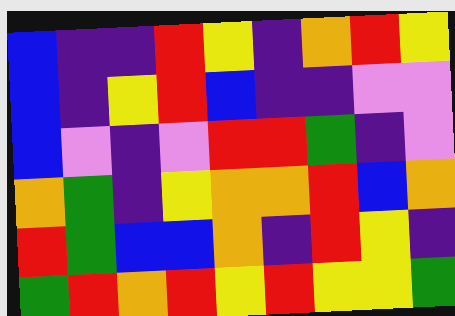[["blue", "indigo", "indigo", "red", "yellow", "indigo", "orange", "red", "yellow"], ["blue", "indigo", "yellow", "red", "blue", "indigo", "indigo", "violet", "violet"], ["blue", "violet", "indigo", "violet", "red", "red", "green", "indigo", "violet"], ["orange", "green", "indigo", "yellow", "orange", "orange", "red", "blue", "orange"], ["red", "green", "blue", "blue", "orange", "indigo", "red", "yellow", "indigo"], ["green", "red", "orange", "red", "yellow", "red", "yellow", "yellow", "green"]]